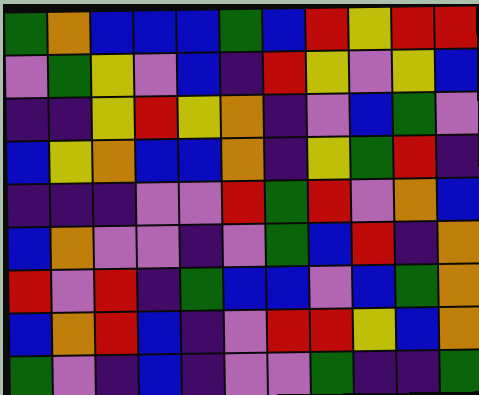[["green", "orange", "blue", "blue", "blue", "green", "blue", "red", "yellow", "red", "red"], ["violet", "green", "yellow", "violet", "blue", "indigo", "red", "yellow", "violet", "yellow", "blue"], ["indigo", "indigo", "yellow", "red", "yellow", "orange", "indigo", "violet", "blue", "green", "violet"], ["blue", "yellow", "orange", "blue", "blue", "orange", "indigo", "yellow", "green", "red", "indigo"], ["indigo", "indigo", "indigo", "violet", "violet", "red", "green", "red", "violet", "orange", "blue"], ["blue", "orange", "violet", "violet", "indigo", "violet", "green", "blue", "red", "indigo", "orange"], ["red", "violet", "red", "indigo", "green", "blue", "blue", "violet", "blue", "green", "orange"], ["blue", "orange", "red", "blue", "indigo", "violet", "red", "red", "yellow", "blue", "orange"], ["green", "violet", "indigo", "blue", "indigo", "violet", "violet", "green", "indigo", "indigo", "green"]]